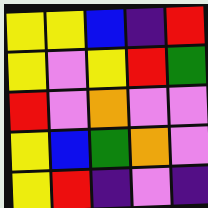[["yellow", "yellow", "blue", "indigo", "red"], ["yellow", "violet", "yellow", "red", "green"], ["red", "violet", "orange", "violet", "violet"], ["yellow", "blue", "green", "orange", "violet"], ["yellow", "red", "indigo", "violet", "indigo"]]